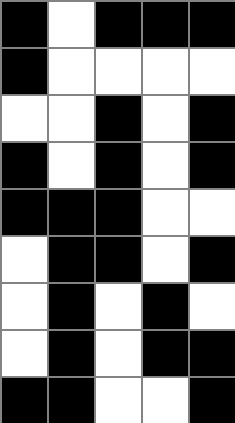[["black", "white", "black", "black", "black"], ["black", "white", "white", "white", "white"], ["white", "white", "black", "white", "black"], ["black", "white", "black", "white", "black"], ["black", "black", "black", "white", "white"], ["white", "black", "black", "white", "black"], ["white", "black", "white", "black", "white"], ["white", "black", "white", "black", "black"], ["black", "black", "white", "white", "black"]]